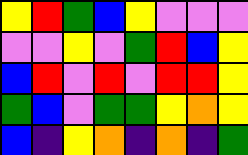[["yellow", "red", "green", "blue", "yellow", "violet", "violet", "violet"], ["violet", "violet", "yellow", "violet", "green", "red", "blue", "yellow"], ["blue", "red", "violet", "red", "violet", "red", "red", "yellow"], ["green", "blue", "violet", "green", "green", "yellow", "orange", "yellow"], ["blue", "indigo", "yellow", "orange", "indigo", "orange", "indigo", "green"]]